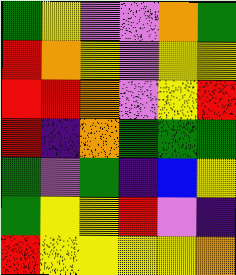[["green", "yellow", "violet", "violet", "orange", "green"], ["red", "orange", "yellow", "violet", "yellow", "yellow"], ["red", "red", "orange", "violet", "yellow", "red"], ["red", "indigo", "orange", "green", "green", "green"], ["green", "violet", "green", "indigo", "blue", "yellow"], ["green", "yellow", "yellow", "red", "violet", "indigo"], ["red", "yellow", "yellow", "yellow", "yellow", "orange"]]